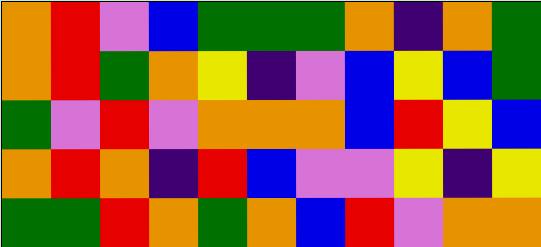[["orange", "red", "violet", "blue", "green", "green", "green", "orange", "indigo", "orange", "green"], ["orange", "red", "green", "orange", "yellow", "indigo", "violet", "blue", "yellow", "blue", "green"], ["green", "violet", "red", "violet", "orange", "orange", "orange", "blue", "red", "yellow", "blue"], ["orange", "red", "orange", "indigo", "red", "blue", "violet", "violet", "yellow", "indigo", "yellow"], ["green", "green", "red", "orange", "green", "orange", "blue", "red", "violet", "orange", "orange"]]